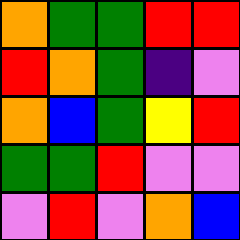[["orange", "green", "green", "red", "red"], ["red", "orange", "green", "indigo", "violet"], ["orange", "blue", "green", "yellow", "red"], ["green", "green", "red", "violet", "violet"], ["violet", "red", "violet", "orange", "blue"]]